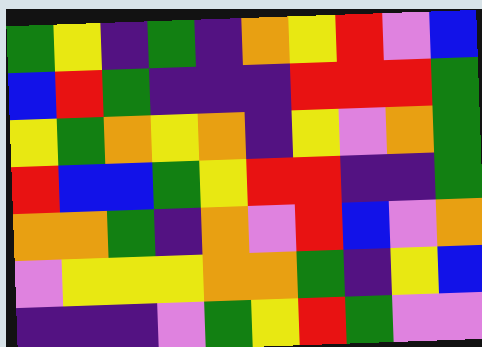[["green", "yellow", "indigo", "green", "indigo", "orange", "yellow", "red", "violet", "blue"], ["blue", "red", "green", "indigo", "indigo", "indigo", "red", "red", "red", "green"], ["yellow", "green", "orange", "yellow", "orange", "indigo", "yellow", "violet", "orange", "green"], ["red", "blue", "blue", "green", "yellow", "red", "red", "indigo", "indigo", "green"], ["orange", "orange", "green", "indigo", "orange", "violet", "red", "blue", "violet", "orange"], ["violet", "yellow", "yellow", "yellow", "orange", "orange", "green", "indigo", "yellow", "blue"], ["indigo", "indigo", "indigo", "violet", "green", "yellow", "red", "green", "violet", "violet"]]